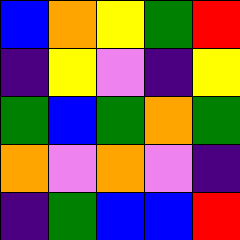[["blue", "orange", "yellow", "green", "red"], ["indigo", "yellow", "violet", "indigo", "yellow"], ["green", "blue", "green", "orange", "green"], ["orange", "violet", "orange", "violet", "indigo"], ["indigo", "green", "blue", "blue", "red"]]